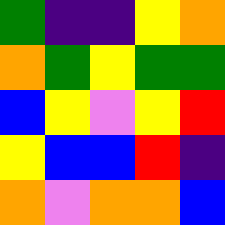[["green", "indigo", "indigo", "yellow", "orange"], ["orange", "green", "yellow", "green", "green"], ["blue", "yellow", "violet", "yellow", "red"], ["yellow", "blue", "blue", "red", "indigo"], ["orange", "violet", "orange", "orange", "blue"]]